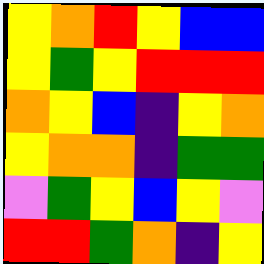[["yellow", "orange", "red", "yellow", "blue", "blue"], ["yellow", "green", "yellow", "red", "red", "red"], ["orange", "yellow", "blue", "indigo", "yellow", "orange"], ["yellow", "orange", "orange", "indigo", "green", "green"], ["violet", "green", "yellow", "blue", "yellow", "violet"], ["red", "red", "green", "orange", "indigo", "yellow"]]